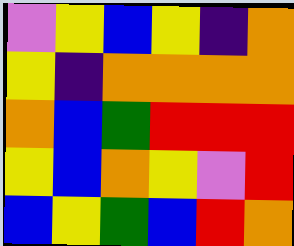[["violet", "yellow", "blue", "yellow", "indigo", "orange"], ["yellow", "indigo", "orange", "orange", "orange", "orange"], ["orange", "blue", "green", "red", "red", "red"], ["yellow", "blue", "orange", "yellow", "violet", "red"], ["blue", "yellow", "green", "blue", "red", "orange"]]